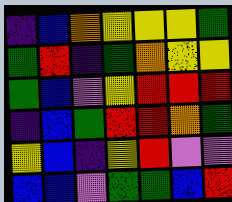[["indigo", "blue", "orange", "yellow", "yellow", "yellow", "green"], ["green", "red", "indigo", "green", "orange", "yellow", "yellow"], ["green", "blue", "violet", "yellow", "red", "red", "red"], ["indigo", "blue", "green", "red", "red", "orange", "green"], ["yellow", "blue", "indigo", "yellow", "red", "violet", "violet"], ["blue", "blue", "violet", "green", "green", "blue", "red"]]